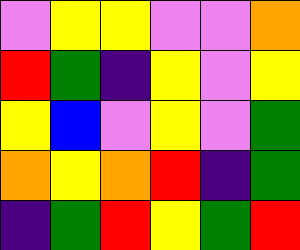[["violet", "yellow", "yellow", "violet", "violet", "orange"], ["red", "green", "indigo", "yellow", "violet", "yellow"], ["yellow", "blue", "violet", "yellow", "violet", "green"], ["orange", "yellow", "orange", "red", "indigo", "green"], ["indigo", "green", "red", "yellow", "green", "red"]]